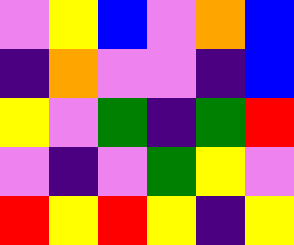[["violet", "yellow", "blue", "violet", "orange", "blue"], ["indigo", "orange", "violet", "violet", "indigo", "blue"], ["yellow", "violet", "green", "indigo", "green", "red"], ["violet", "indigo", "violet", "green", "yellow", "violet"], ["red", "yellow", "red", "yellow", "indigo", "yellow"]]